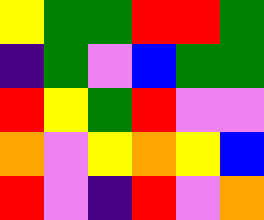[["yellow", "green", "green", "red", "red", "green"], ["indigo", "green", "violet", "blue", "green", "green"], ["red", "yellow", "green", "red", "violet", "violet"], ["orange", "violet", "yellow", "orange", "yellow", "blue"], ["red", "violet", "indigo", "red", "violet", "orange"]]